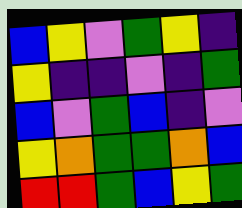[["blue", "yellow", "violet", "green", "yellow", "indigo"], ["yellow", "indigo", "indigo", "violet", "indigo", "green"], ["blue", "violet", "green", "blue", "indigo", "violet"], ["yellow", "orange", "green", "green", "orange", "blue"], ["red", "red", "green", "blue", "yellow", "green"]]